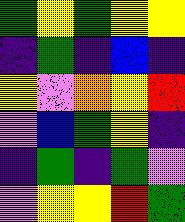[["green", "yellow", "green", "yellow", "yellow"], ["indigo", "green", "indigo", "blue", "indigo"], ["yellow", "violet", "orange", "yellow", "red"], ["violet", "blue", "green", "yellow", "indigo"], ["indigo", "green", "indigo", "green", "violet"], ["violet", "yellow", "yellow", "red", "green"]]